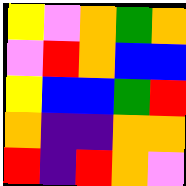[["yellow", "violet", "orange", "green", "orange"], ["violet", "red", "orange", "blue", "blue"], ["yellow", "blue", "blue", "green", "red"], ["orange", "indigo", "indigo", "orange", "orange"], ["red", "indigo", "red", "orange", "violet"]]